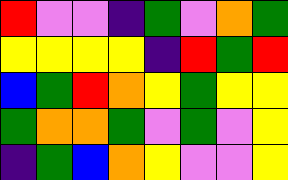[["red", "violet", "violet", "indigo", "green", "violet", "orange", "green"], ["yellow", "yellow", "yellow", "yellow", "indigo", "red", "green", "red"], ["blue", "green", "red", "orange", "yellow", "green", "yellow", "yellow"], ["green", "orange", "orange", "green", "violet", "green", "violet", "yellow"], ["indigo", "green", "blue", "orange", "yellow", "violet", "violet", "yellow"]]